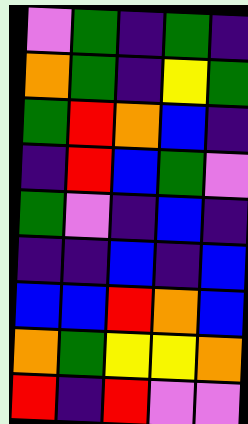[["violet", "green", "indigo", "green", "indigo"], ["orange", "green", "indigo", "yellow", "green"], ["green", "red", "orange", "blue", "indigo"], ["indigo", "red", "blue", "green", "violet"], ["green", "violet", "indigo", "blue", "indigo"], ["indigo", "indigo", "blue", "indigo", "blue"], ["blue", "blue", "red", "orange", "blue"], ["orange", "green", "yellow", "yellow", "orange"], ["red", "indigo", "red", "violet", "violet"]]